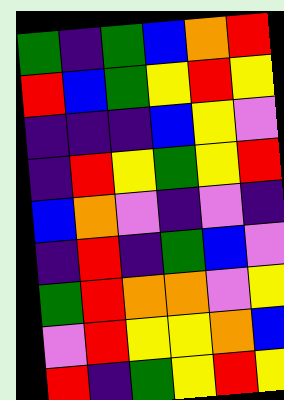[["green", "indigo", "green", "blue", "orange", "red"], ["red", "blue", "green", "yellow", "red", "yellow"], ["indigo", "indigo", "indigo", "blue", "yellow", "violet"], ["indigo", "red", "yellow", "green", "yellow", "red"], ["blue", "orange", "violet", "indigo", "violet", "indigo"], ["indigo", "red", "indigo", "green", "blue", "violet"], ["green", "red", "orange", "orange", "violet", "yellow"], ["violet", "red", "yellow", "yellow", "orange", "blue"], ["red", "indigo", "green", "yellow", "red", "yellow"]]